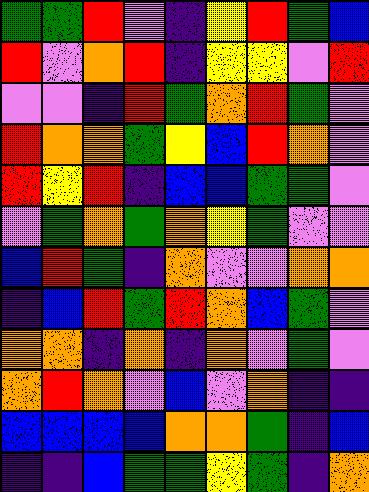[["green", "green", "red", "violet", "indigo", "yellow", "red", "green", "blue"], ["red", "violet", "orange", "red", "indigo", "yellow", "yellow", "violet", "red"], ["violet", "violet", "indigo", "red", "green", "orange", "red", "green", "violet"], ["red", "orange", "orange", "green", "yellow", "blue", "red", "orange", "violet"], ["red", "yellow", "red", "indigo", "blue", "blue", "green", "green", "violet"], ["violet", "green", "orange", "green", "orange", "yellow", "green", "violet", "violet"], ["blue", "red", "green", "indigo", "orange", "violet", "violet", "orange", "orange"], ["indigo", "blue", "red", "green", "red", "orange", "blue", "green", "violet"], ["orange", "orange", "indigo", "orange", "indigo", "orange", "violet", "green", "violet"], ["orange", "red", "orange", "violet", "blue", "violet", "orange", "indigo", "indigo"], ["blue", "blue", "blue", "blue", "orange", "orange", "green", "indigo", "blue"], ["indigo", "indigo", "blue", "green", "green", "yellow", "green", "indigo", "orange"]]